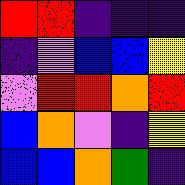[["red", "red", "indigo", "indigo", "indigo"], ["indigo", "violet", "blue", "blue", "yellow"], ["violet", "red", "red", "orange", "red"], ["blue", "orange", "violet", "indigo", "yellow"], ["blue", "blue", "orange", "green", "indigo"]]